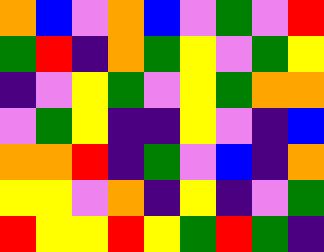[["orange", "blue", "violet", "orange", "blue", "violet", "green", "violet", "red"], ["green", "red", "indigo", "orange", "green", "yellow", "violet", "green", "yellow"], ["indigo", "violet", "yellow", "green", "violet", "yellow", "green", "orange", "orange"], ["violet", "green", "yellow", "indigo", "indigo", "yellow", "violet", "indigo", "blue"], ["orange", "orange", "red", "indigo", "green", "violet", "blue", "indigo", "orange"], ["yellow", "yellow", "violet", "orange", "indigo", "yellow", "indigo", "violet", "green"], ["red", "yellow", "yellow", "red", "yellow", "green", "red", "green", "indigo"]]